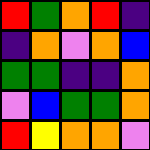[["red", "green", "orange", "red", "indigo"], ["indigo", "orange", "violet", "orange", "blue"], ["green", "green", "indigo", "indigo", "orange"], ["violet", "blue", "green", "green", "orange"], ["red", "yellow", "orange", "orange", "violet"]]